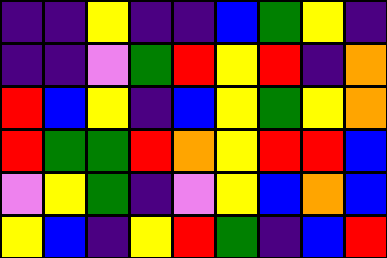[["indigo", "indigo", "yellow", "indigo", "indigo", "blue", "green", "yellow", "indigo"], ["indigo", "indigo", "violet", "green", "red", "yellow", "red", "indigo", "orange"], ["red", "blue", "yellow", "indigo", "blue", "yellow", "green", "yellow", "orange"], ["red", "green", "green", "red", "orange", "yellow", "red", "red", "blue"], ["violet", "yellow", "green", "indigo", "violet", "yellow", "blue", "orange", "blue"], ["yellow", "blue", "indigo", "yellow", "red", "green", "indigo", "blue", "red"]]